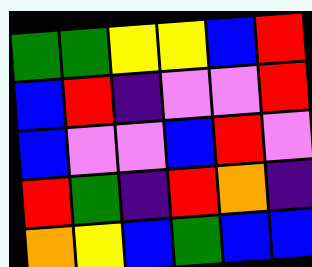[["green", "green", "yellow", "yellow", "blue", "red"], ["blue", "red", "indigo", "violet", "violet", "red"], ["blue", "violet", "violet", "blue", "red", "violet"], ["red", "green", "indigo", "red", "orange", "indigo"], ["orange", "yellow", "blue", "green", "blue", "blue"]]